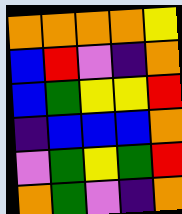[["orange", "orange", "orange", "orange", "yellow"], ["blue", "red", "violet", "indigo", "orange"], ["blue", "green", "yellow", "yellow", "red"], ["indigo", "blue", "blue", "blue", "orange"], ["violet", "green", "yellow", "green", "red"], ["orange", "green", "violet", "indigo", "orange"]]